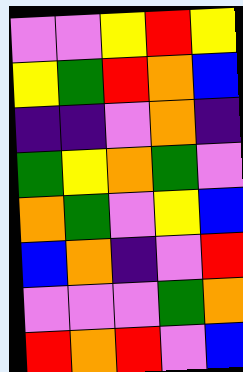[["violet", "violet", "yellow", "red", "yellow"], ["yellow", "green", "red", "orange", "blue"], ["indigo", "indigo", "violet", "orange", "indigo"], ["green", "yellow", "orange", "green", "violet"], ["orange", "green", "violet", "yellow", "blue"], ["blue", "orange", "indigo", "violet", "red"], ["violet", "violet", "violet", "green", "orange"], ["red", "orange", "red", "violet", "blue"]]